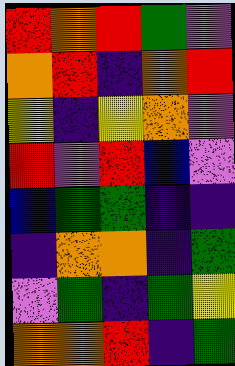[["red", "orange", "red", "green", "violet"], ["orange", "red", "indigo", "orange", "red"], ["yellow", "indigo", "yellow", "orange", "violet"], ["red", "violet", "red", "blue", "violet"], ["blue", "green", "green", "indigo", "indigo"], ["indigo", "orange", "orange", "indigo", "green"], ["violet", "green", "indigo", "green", "yellow"], ["orange", "orange", "red", "indigo", "green"]]